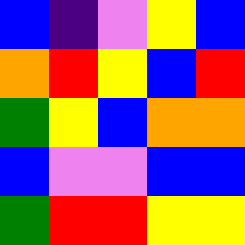[["blue", "indigo", "violet", "yellow", "blue"], ["orange", "red", "yellow", "blue", "red"], ["green", "yellow", "blue", "orange", "orange"], ["blue", "violet", "violet", "blue", "blue"], ["green", "red", "red", "yellow", "yellow"]]